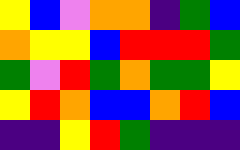[["yellow", "blue", "violet", "orange", "orange", "indigo", "green", "blue"], ["orange", "yellow", "yellow", "blue", "red", "red", "red", "green"], ["green", "violet", "red", "green", "orange", "green", "green", "yellow"], ["yellow", "red", "orange", "blue", "blue", "orange", "red", "blue"], ["indigo", "indigo", "yellow", "red", "green", "indigo", "indigo", "indigo"]]